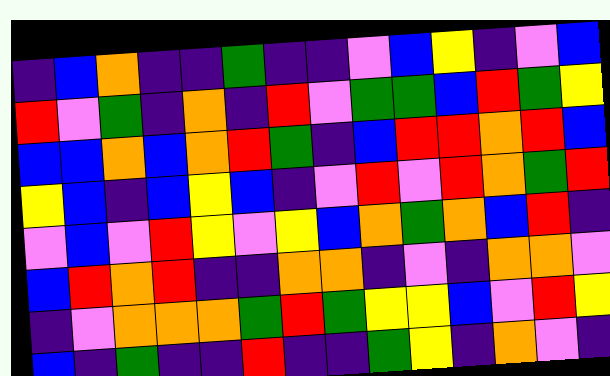[["indigo", "blue", "orange", "indigo", "indigo", "green", "indigo", "indigo", "violet", "blue", "yellow", "indigo", "violet", "blue"], ["red", "violet", "green", "indigo", "orange", "indigo", "red", "violet", "green", "green", "blue", "red", "green", "yellow"], ["blue", "blue", "orange", "blue", "orange", "red", "green", "indigo", "blue", "red", "red", "orange", "red", "blue"], ["yellow", "blue", "indigo", "blue", "yellow", "blue", "indigo", "violet", "red", "violet", "red", "orange", "green", "red"], ["violet", "blue", "violet", "red", "yellow", "violet", "yellow", "blue", "orange", "green", "orange", "blue", "red", "indigo"], ["blue", "red", "orange", "red", "indigo", "indigo", "orange", "orange", "indigo", "violet", "indigo", "orange", "orange", "violet"], ["indigo", "violet", "orange", "orange", "orange", "green", "red", "green", "yellow", "yellow", "blue", "violet", "red", "yellow"], ["blue", "indigo", "green", "indigo", "indigo", "red", "indigo", "indigo", "green", "yellow", "indigo", "orange", "violet", "indigo"]]